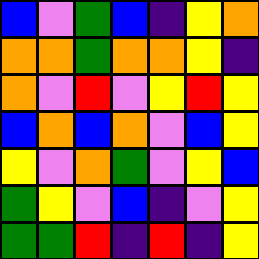[["blue", "violet", "green", "blue", "indigo", "yellow", "orange"], ["orange", "orange", "green", "orange", "orange", "yellow", "indigo"], ["orange", "violet", "red", "violet", "yellow", "red", "yellow"], ["blue", "orange", "blue", "orange", "violet", "blue", "yellow"], ["yellow", "violet", "orange", "green", "violet", "yellow", "blue"], ["green", "yellow", "violet", "blue", "indigo", "violet", "yellow"], ["green", "green", "red", "indigo", "red", "indigo", "yellow"]]